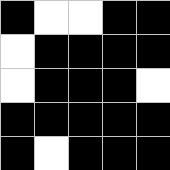[["black", "white", "white", "black", "black"], ["white", "black", "black", "black", "black"], ["white", "black", "black", "black", "white"], ["black", "black", "black", "black", "black"], ["black", "white", "black", "black", "black"]]